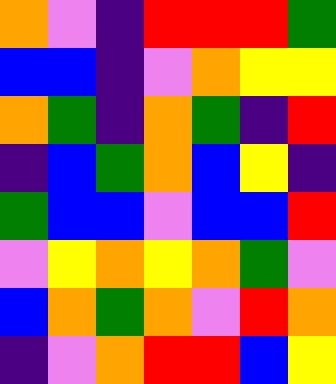[["orange", "violet", "indigo", "red", "red", "red", "green"], ["blue", "blue", "indigo", "violet", "orange", "yellow", "yellow"], ["orange", "green", "indigo", "orange", "green", "indigo", "red"], ["indigo", "blue", "green", "orange", "blue", "yellow", "indigo"], ["green", "blue", "blue", "violet", "blue", "blue", "red"], ["violet", "yellow", "orange", "yellow", "orange", "green", "violet"], ["blue", "orange", "green", "orange", "violet", "red", "orange"], ["indigo", "violet", "orange", "red", "red", "blue", "yellow"]]